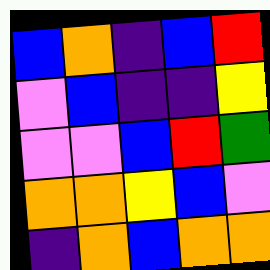[["blue", "orange", "indigo", "blue", "red"], ["violet", "blue", "indigo", "indigo", "yellow"], ["violet", "violet", "blue", "red", "green"], ["orange", "orange", "yellow", "blue", "violet"], ["indigo", "orange", "blue", "orange", "orange"]]